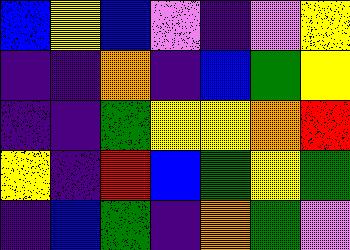[["blue", "yellow", "blue", "violet", "indigo", "violet", "yellow"], ["indigo", "indigo", "orange", "indigo", "blue", "green", "yellow"], ["indigo", "indigo", "green", "yellow", "yellow", "orange", "red"], ["yellow", "indigo", "red", "blue", "green", "yellow", "green"], ["indigo", "blue", "green", "indigo", "orange", "green", "violet"]]